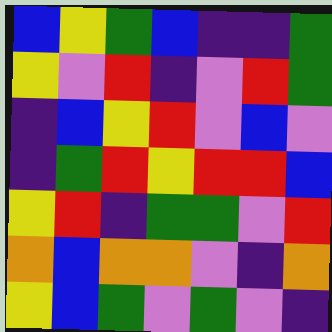[["blue", "yellow", "green", "blue", "indigo", "indigo", "green"], ["yellow", "violet", "red", "indigo", "violet", "red", "green"], ["indigo", "blue", "yellow", "red", "violet", "blue", "violet"], ["indigo", "green", "red", "yellow", "red", "red", "blue"], ["yellow", "red", "indigo", "green", "green", "violet", "red"], ["orange", "blue", "orange", "orange", "violet", "indigo", "orange"], ["yellow", "blue", "green", "violet", "green", "violet", "indigo"]]